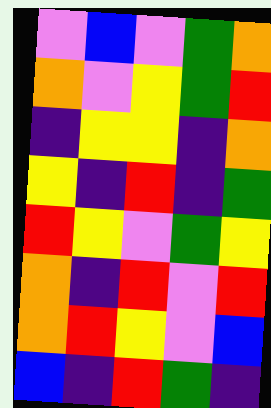[["violet", "blue", "violet", "green", "orange"], ["orange", "violet", "yellow", "green", "red"], ["indigo", "yellow", "yellow", "indigo", "orange"], ["yellow", "indigo", "red", "indigo", "green"], ["red", "yellow", "violet", "green", "yellow"], ["orange", "indigo", "red", "violet", "red"], ["orange", "red", "yellow", "violet", "blue"], ["blue", "indigo", "red", "green", "indigo"]]